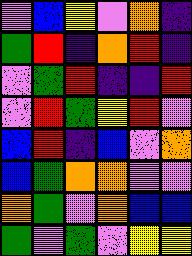[["violet", "blue", "yellow", "violet", "orange", "indigo"], ["green", "red", "indigo", "orange", "red", "indigo"], ["violet", "green", "red", "indigo", "indigo", "red"], ["violet", "red", "green", "yellow", "red", "violet"], ["blue", "red", "indigo", "blue", "violet", "orange"], ["blue", "green", "orange", "orange", "violet", "violet"], ["orange", "green", "violet", "orange", "blue", "blue"], ["green", "violet", "green", "violet", "yellow", "yellow"]]